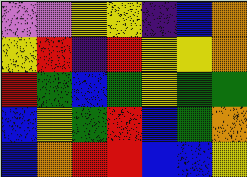[["violet", "violet", "yellow", "yellow", "indigo", "blue", "orange"], ["yellow", "red", "indigo", "red", "yellow", "yellow", "orange"], ["red", "green", "blue", "green", "yellow", "green", "green"], ["blue", "yellow", "green", "red", "blue", "green", "orange"], ["blue", "orange", "red", "red", "blue", "blue", "yellow"]]